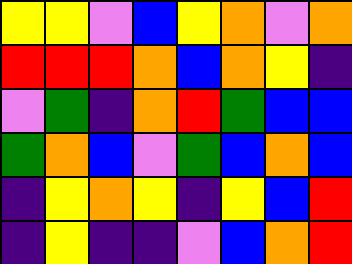[["yellow", "yellow", "violet", "blue", "yellow", "orange", "violet", "orange"], ["red", "red", "red", "orange", "blue", "orange", "yellow", "indigo"], ["violet", "green", "indigo", "orange", "red", "green", "blue", "blue"], ["green", "orange", "blue", "violet", "green", "blue", "orange", "blue"], ["indigo", "yellow", "orange", "yellow", "indigo", "yellow", "blue", "red"], ["indigo", "yellow", "indigo", "indigo", "violet", "blue", "orange", "red"]]